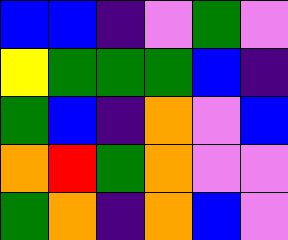[["blue", "blue", "indigo", "violet", "green", "violet"], ["yellow", "green", "green", "green", "blue", "indigo"], ["green", "blue", "indigo", "orange", "violet", "blue"], ["orange", "red", "green", "orange", "violet", "violet"], ["green", "orange", "indigo", "orange", "blue", "violet"]]